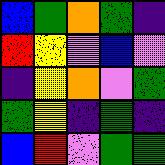[["blue", "green", "orange", "green", "indigo"], ["red", "yellow", "violet", "blue", "violet"], ["indigo", "yellow", "orange", "violet", "green"], ["green", "yellow", "indigo", "green", "indigo"], ["blue", "red", "violet", "green", "green"]]